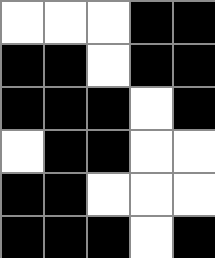[["white", "white", "white", "black", "black"], ["black", "black", "white", "black", "black"], ["black", "black", "black", "white", "black"], ["white", "black", "black", "white", "white"], ["black", "black", "white", "white", "white"], ["black", "black", "black", "white", "black"]]